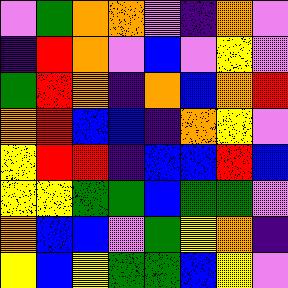[["violet", "green", "orange", "orange", "violet", "indigo", "orange", "violet"], ["indigo", "red", "orange", "violet", "blue", "violet", "yellow", "violet"], ["green", "red", "orange", "indigo", "orange", "blue", "orange", "red"], ["orange", "red", "blue", "blue", "indigo", "orange", "yellow", "violet"], ["yellow", "red", "red", "indigo", "blue", "blue", "red", "blue"], ["yellow", "yellow", "green", "green", "blue", "green", "green", "violet"], ["orange", "blue", "blue", "violet", "green", "yellow", "orange", "indigo"], ["yellow", "blue", "yellow", "green", "green", "blue", "yellow", "violet"]]